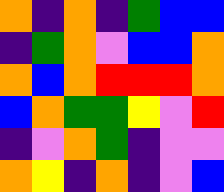[["orange", "indigo", "orange", "indigo", "green", "blue", "blue"], ["indigo", "green", "orange", "violet", "blue", "blue", "orange"], ["orange", "blue", "orange", "red", "red", "red", "orange"], ["blue", "orange", "green", "green", "yellow", "violet", "red"], ["indigo", "violet", "orange", "green", "indigo", "violet", "violet"], ["orange", "yellow", "indigo", "orange", "indigo", "violet", "blue"]]